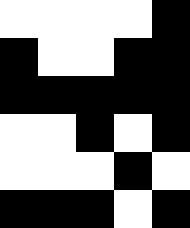[["white", "white", "white", "white", "black"], ["black", "white", "white", "black", "black"], ["black", "black", "black", "black", "black"], ["white", "white", "black", "white", "black"], ["white", "white", "white", "black", "white"], ["black", "black", "black", "white", "black"]]